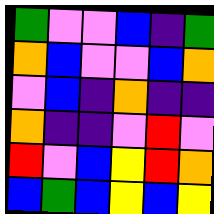[["green", "violet", "violet", "blue", "indigo", "green"], ["orange", "blue", "violet", "violet", "blue", "orange"], ["violet", "blue", "indigo", "orange", "indigo", "indigo"], ["orange", "indigo", "indigo", "violet", "red", "violet"], ["red", "violet", "blue", "yellow", "red", "orange"], ["blue", "green", "blue", "yellow", "blue", "yellow"]]